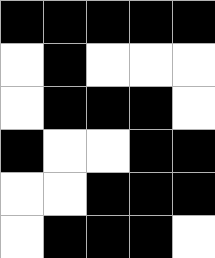[["black", "black", "black", "black", "black"], ["white", "black", "white", "white", "white"], ["white", "black", "black", "black", "white"], ["black", "white", "white", "black", "black"], ["white", "white", "black", "black", "black"], ["white", "black", "black", "black", "white"]]